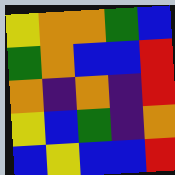[["yellow", "orange", "orange", "green", "blue"], ["green", "orange", "blue", "blue", "red"], ["orange", "indigo", "orange", "indigo", "red"], ["yellow", "blue", "green", "indigo", "orange"], ["blue", "yellow", "blue", "blue", "red"]]